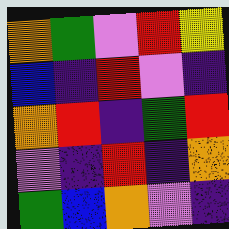[["orange", "green", "violet", "red", "yellow"], ["blue", "indigo", "red", "violet", "indigo"], ["orange", "red", "indigo", "green", "red"], ["violet", "indigo", "red", "indigo", "orange"], ["green", "blue", "orange", "violet", "indigo"]]